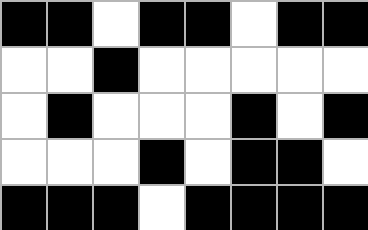[["black", "black", "white", "black", "black", "white", "black", "black"], ["white", "white", "black", "white", "white", "white", "white", "white"], ["white", "black", "white", "white", "white", "black", "white", "black"], ["white", "white", "white", "black", "white", "black", "black", "white"], ["black", "black", "black", "white", "black", "black", "black", "black"]]